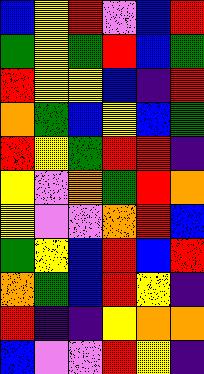[["blue", "yellow", "red", "violet", "blue", "red"], ["green", "yellow", "green", "red", "blue", "green"], ["red", "yellow", "yellow", "blue", "indigo", "red"], ["orange", "green", "blue", "yellow", "blue", "green"], ["red", "yellow", "green", "red", "red", "indigo"], ["yellow", "violet", "orange", "green", "red", "orange"], ["yellow", "violet", "violet", "orange", "red", "blue"], ["green", "yellow", "blue", "red", "blue", "red"], ["orange", "green", "blue", "red", "yellow", "indigo"], ["red", "indigo", "indigo", "yellow", "orange", "orange"], ["blue", "violet", "violet", "red", "yellow", "indigo"]]